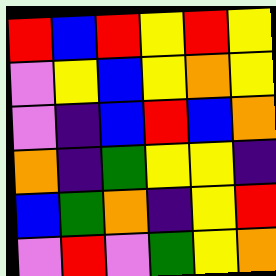[["red", "blue", "red", "yellow", "red", "yellow"], ["violet", "yellow", "blue", "yellow", "orange", "yellow"], ["violet", "indigo", "blue", "red", "blue", "orange"], ["orange", "indigo", "green", "yellow", "yellow", "indigo"], ["blue", "green", "orange", "indigo", "yellow", "red"], ["violet", "red", "violet", "green", "yellow", "orange"]]